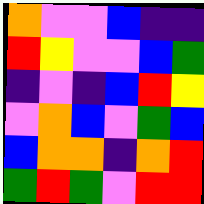[["orange", "violet", "violet", "blue", "indigo", "indigo"], ["red", "yellow", "violet", "violet", "blue", "green"], ["indigo", "violet", "indigo", "blue", "red", "yellow"], ["violet", "orange", "blue", "violet", "green", "blue"], ["blue", "orange", "orange", "indigo", "orange", "red"], ["green", "red", "green", "violet", "red", "red"]]